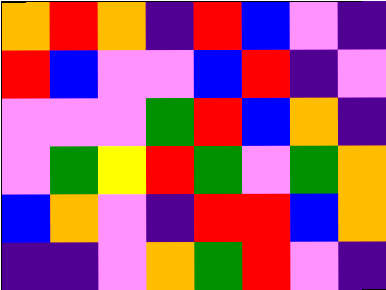[["orange", "red", "orange", "indigo", "red", "blue", "violet", "indigo"], ["red", "blue", "violet", "violet", "blue", "red", "indigo", "violet"], ["violet", "violet", "violet", "green", "red", "blue", "orange", "indigo"], ["violet", "green", "yellow", "red", "green", "violet", "green", "orange"], ["blue", "orange", "violet", "indigo", "red", "red", "blue", "orange"], ["indigo", "indigo", "violet", "orange", "green", "red", "violet", "indigo"]]